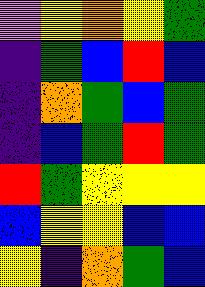[["violet", "yellow", "orange", "yellow", "green"], ["indigo", "green", "blue", "red", "blue"], ["indigo", "orange", "green", "blue", "green"], ["indigo", "blue", "green", "red", "green"], ["red", "green", "yellow", "yellow", "yellow"], ["blue", "yellow", "yellow", "blue", "blue"], ["yellow", "indigo", "orange", "green", "blue"]]